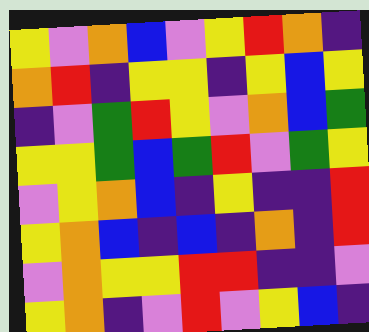[["yellow", "violet", "orange", "blue", "violet", "yellow", "red", "orange", "indigo"], ["orange", "red", "indigo", "yellow", "yellow", "indigo", "yellow", "blue", "yellow"], ["indigo", "violet", "green", "red", "yellow", "violet", "orange", "blue", "green"], ["yellow", "yellow", "green", "blue", "green", "red", "violet", "green", "yellow"], ["violet", "yellow", "orange", "blue", "indigo", "yellow", "indigo", "indigo", "red"], ["yellow", "orange", "blue", "indigo", "blue", "indigo", "orange", "indigo", "red"], ["violet", "orange", "yellow", "yellow", "red", "red", "indigo", "indigo", "violet"], ["yellow", "orange", "indigo", "violet", "red", "violet", "yellow", "blue", "indigo"]]